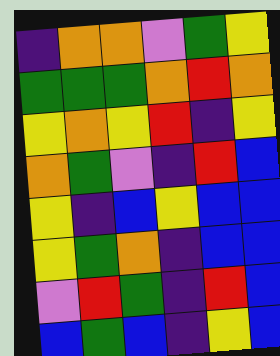[["indigo", "orange", "orange", "violet", "green", "yellow"], ["green", "green", "green", "orange", "red", "orange"], ["yellow", "orange", "yellow", "red", "indigo", "yellow"], ["orange", "green", "violet", "indigo", "red", "blue"], ["yellow", "indigo", "blue", "yellow", "blue", "blue"], ["yellow", "green", "orange", "indigo", "blue", "blue"], ["violet", "red", "green", "indigo", "red", "blue"], ["blue", "green", "blue", "indigo", "yellow", "blue"]]